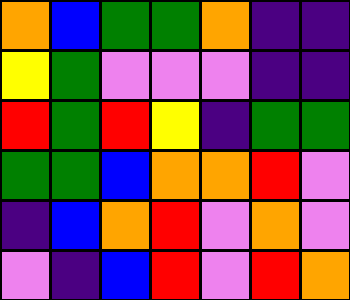[["orange", "blue", "green", "green", "orange", "indigo", "indigo"], ["yellow", "green", "violet", "violet", "violet", "indigo", "indigo"], ["red", "green", "red", "yellow", "indigo", "green", "green"], ["green", "green", "blue", "orange", "orange", "red", "violet"], ["indigo", "blue", "orange", "red", "violet", "orange", "violet"], ["violet", "indigo", "blue", "red", "violet", "red", "orange"]]